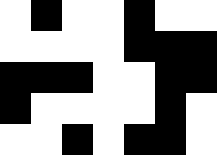[["white", "black", "white", "white", "black", "white", "white"], ["white", "white", "white", "white", "black", "black", "black"], ["black", "black", "black", "white", "white", "black", "black"], ["black", "white", "white", "white", "white", "black", "white"], ["white", "white", "black", "white", "black", "black", "white"]]